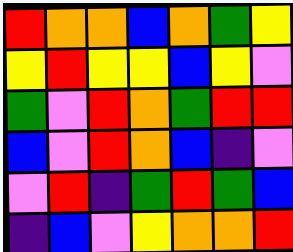[["red", "orange", "orange", "blue", "orange", "green", "yellow"], ["yellow", "red", "yellow", "yellow", "blue", "yellow", "violet"], ["green", "violet", "red", "orange", "green", "red", "red"], ["blue", "violet", "red", "orange", "blue", "indigo", "violet"], ["violet", "red", "indigo", "green", "red", "green", "blue"], ["indigo", "blue", "violet", "yellow", "orange", "orange", "red"]]